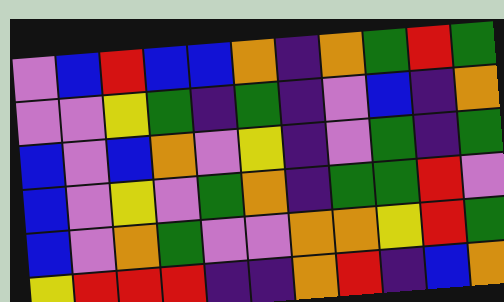[["violet", "blue", "red", "blue", "blue", "orange", "indigo", "orange", "green", "red", "green"], ["violet", "violet", "yellow", "green", "indigo", "green", "indigo", "violet", "blue", "indigo", "orange"], ["blue", "violet", "blue", "orange", "violet", "yellow", "indigo", "violet", "green", "indigo", "green"], ["blue", "violet", "yellow", "violet", "green", "orange", "indigo", "green", "green", "red", "violet"], ["blue", "violet", "orange", "green", "violet", "violet", "orange", "orange", "yellow", "red", "green"], ["yellow", "red", "red", "red", "indigo", "indigo", "orange", "red", "indigo", "blue", "orange"]]